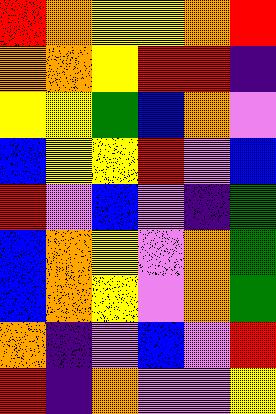[["red", "orange", "yellow", "yellow", "orange", "red"], ["orange", "orange", "yellow", "red", "red", "indigo"], ["yellow", "yellow", "green", "blue", "orange", "violet"], ["blue", "yellow", "yellow", "red", "violet", "blue"], ["red", "violet", "blue", "violet", "indigo", "green"], ["blue", "orange", "yellow", "violet", "orange", "green"], ["blue", "orange", "yellow", "violet", "orange", "green"], ["orange", "indigo", "violet", "blue", "violet", "red"], ["red", "indigo", "orange", "violet", "violet", "yellow"]]